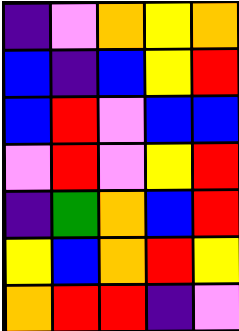[["indigo", "violet", "orange", "yellow", "orange"], ["blue", "indigo", "blue", "yellow", "red"], ["blue", "red", "violet", "blue", "blue"], ["violet", "red", "violet", "yellow", "red"], ["indigo", "green", "orange", "blue", "red"], ["yellow", "blue", "orange", "red", "yellow"], ["orange", "red", "red", "indigo", "violet"]]